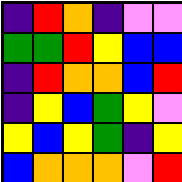[["indigo", "red", "orange", "indigo", "violet", "violet"], ["green", "green", "red", "yellow", "blue", "blue"], ["indigo", "red", "orange", "orange", "blue", "red"], ["indigo", "yellow", "blue", "green", "yellow", "violet"], ["yellow", "blue", "yellow", "green", "indigo", "yellow"], ["blue", "orange", "orange", "orange", "violet", "red"]]